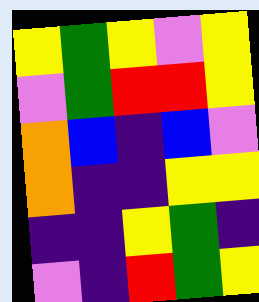[["yellow", "green", "yellow", "violet", "yellow"], ["violet", "green", "red", "red", "yellow"], ["orange", "blue", "indigo", "blue", "violet"], ["orange", "indigo", "indigo", "yellow", "yellow"], ["indigo", "indigo", "yellow", "green", "indigo"], ["violet", "indigo", "red", "green", "yellow"]]